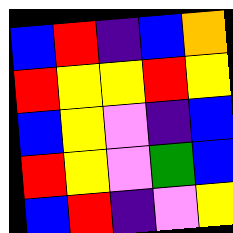[["blue", "red", "indigo", "blue", "orange"], ["red", "yellow", "yellow", "red", "yellow"], ["blue", "yellow", "violet", "indigo", "blue"], ["red", "yellow", "violet", "green", "blue"], ["blue", "red", "indigo", "violet", "yellow"]]